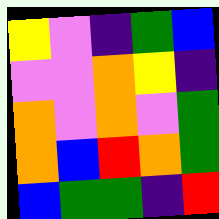[["yellow", "violet", "indigo", "green", "blue"], ["violet", "violet", "orange", "yellow", "indigo"], ["orange", "violet", "orange", "violet", "green"], ["orange", "blue", "red", "orange", "green"], ["blue", "green", "green", "indigo", "red"]]